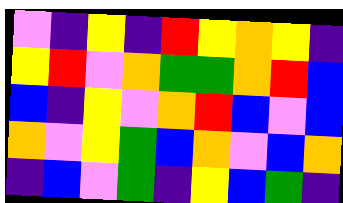[["violet", "indigo", "yellow", "indigo", "red", "yellow", "orange", "yellow", "indigo"], ["yellow", "red", "violet", "orange", "green", "green", "orange", "red", "blue"], ["blue", "indigo", "yellow", "violet", "orange", "red", "blue", "violet", "blue"], ["orange", "violet", "yellow", "green", "blue", "orange", "violet", "blue", "orange"], ["indigo", "blue", "violet", "green", "indigo", "yellow", "blue", "green", "indigo"]]